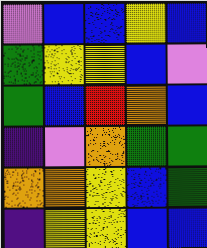[["violet", "blue", "blue", "yellow", "blue"], ["green", "yellow", "yellow", "blue", "violet"], ["green", "blue", "red", "orange", "blue"], ["indigo", "violet", "orange", "green", "green"], ["orange", "orange", "yellow", "blue", "green"], ["indigo", "yellow", "yellow", "blue", "blue"]]